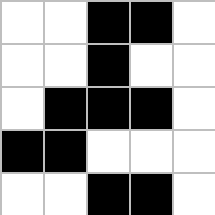[["white", "white", "black", "black", "white"], ["white", "white", "black", "white", "white"], ["white", "black", "black", "black", "white"], ["black", "black", "white", "white", "white"], ["white", "white", "black", "black", "white"]]